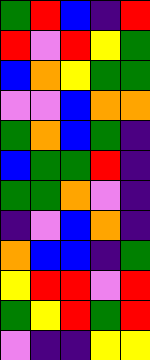[["green", "red", "blue", "indigo", "red"], ["red", "violet", "red", "yellow", "green"], ["blue", "orange", "yellow", "green", "green"], ["violet", "violet", "blue", "orange", "orange"], ["green", "orange", "blue", "green", "indigo"], ["blue", "green", "green", "red", "indigo"], ["green", "green", "orange", "violet", "indigo"], ["indigo", "violet", "blue", "orange", "indigo"], ["orange", "blue", "blue", "indigo", "green"], ["yellow", "red", "red", "violet", "red"], ["green", "yellow", "red", "green", "red"], ["violet", "indigo", "indigo", "yellow", "yellow"]]